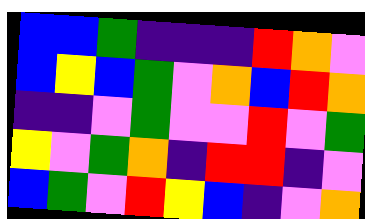[["blue", "blue", "green", "indigo", "indigo", "indigo", "red", "orange", "violet"], ["blue", "yellow", "blue", "green", "violet", "orange", "blue", "red", "orange"], ["indigo", "indigo", "violet", "green", "violet", "violet", "red", "violet", "green"], ["yellow", "violet", "green", "orange", "indigo", "red", "red", "indigo", "violet"], ["blue", "green", "violet", "red", "yellow", "blue", "indigo", "violet", "orange"]]